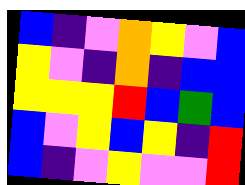[["blue", "indigo", "violet", "orange", "yellow", "violet", "blue"], ["yellow", "violet", "indigo", "orange", "indigo", "blue", "blue"], ["yellow", "yellow", "yellow", "red", "blue", "green", "blue"], ["blue", "violet", "yellow", "blue", "yellow", "indigo", "red"], ["blue", "indigo", "violet", "yellow", "violet", "violet", "red"]]